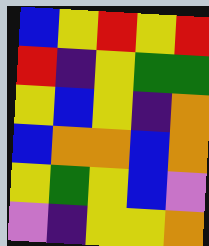[["blue", "yellow", "red", "yellow", "red"], ["red", "indigo", "yellow", "green", "green"], ["yellow", "blue", "yellow", "indigo", "orange"], ["blue", "orange", "orange", "blue", "orange"], ["yellow", "green", "yellow", "blue", "violet"], ["violet", "indigo", "yellow", "yellow", "orange"]]